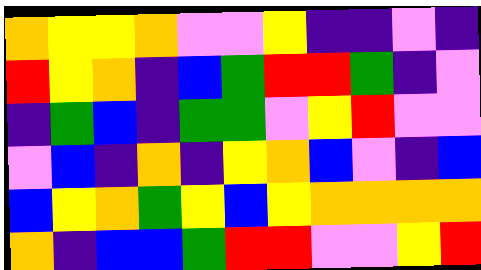[["orange", "yellow", "yellow", "orange", "violet", "violet", "yellow", "indigo", "indigo", "violet", "indigo"], ["red", "yellow", "orange", "indigo", "blue", "green", "red", "red", "green", "indigo", "violet"], ["indigo", "green", "blue", "indigo", "green", "green", "violet", "yellow", "red", "violet", "violet"], ["violet", "blue", "indigo", "orange", "indigo", "yellow", "orange", "blue", "violet", "indigo", "blue"], ["blue", "yellow", "orange", "green", "yellow", "blue", "yellow", "orange", "orange", "orange", "orange"], ["orange", "indigo", "blue", "blue", "green", "red", "red", "violet", "violet", "yellow", "red"]]